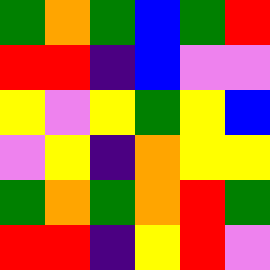[["green", "orange", "green", "blue", "green", "red"], ["red", "red", "indigo", "blue", "violet", "violet"], ["yellow", "violet", "yellow", "green", "yellow", "blue"], ["violet", "yellow", "indigo", "orange", "yellow", "yellow"], ["green", "orange", "green", "orange", "red", "green"], ["red", "red", "indigo", "yellow", "red", "violet"]]